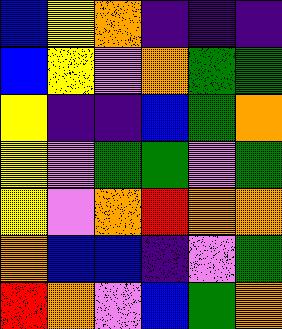[["blue", "yellow", "orange", "indigo", "indigo", "indigo"], ["blue", "yellow", "violet", "orange", "green", "green"], ["yellow", "indigo", "indigo", "blue", "green", "orange"], ["yellow", "violet", "green", "green", "violet", "green"], ["yellow", "violet", "orange", "red", "orange", "orange"], ["orange", "blue", "blue", "indigo", "violet", "green"], ["red", "orange", "violet", "blue", "green", "orange"]]